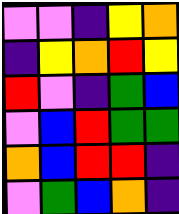[["violet", "violet", "indigo", "yellow", "orange"], ["indigo", "yellow", "orange", "red", "yellow"], ["red", "violet", "indigo", "green", "blue"], ["violet", "blue", "red", "green", "green"], ["orange", "blue", "red", "red", "indigo"], ["violet", "green", "blue", "orange", "indigo"]]